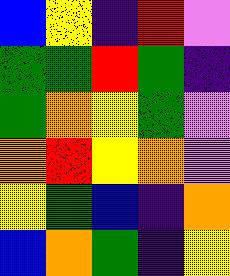[["blue", "yellow", "indigo", "red", "violet"], ["green", "green", "red", "green", "indigo"], ["green", "orange", "yellow", "green", "violet"], ["orange", "red", "yellow", "orange", "violet"], ["yellow", "green", "blue", "indigo", "orange"], ["blue", "orange", "green", "indigo", "yellow"]]